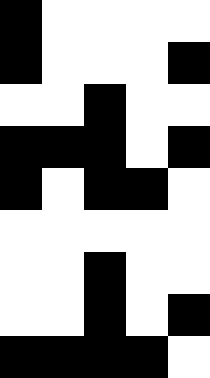[["black", "white", "white", "white", "white"], ["black", "white", "white", "white", "black"], ["white", "white", "black", "white", "white"], ["black", "black", "black", "white", "black"], ["black", "white", "black", "black", "white"], ["white", "white", "white", "white", "white"], ["white", "white", "black", "white", "white"], ["white", "white", "black", "white", "black"], ["black", "black", "black", "black", "white"]]